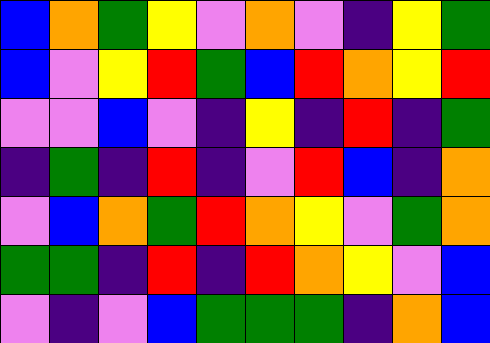[["blue", "orange", "green", "yellow", "violet", "orange", "violet", "indigo", "yellow", "green"], ["blue", "violet", "yellow", "red", "green", "blue", "red", "orange", "yellow", "red"], ["violet", "violet", "blue", "violet", "indigo", "yellow", "indigo", "red", "indigo", "green"], ["indigo", "green", "indigo", "red", "indigo", "violet", "red", "blue", "indigo", "orange"], ["violet", "blue", "orange", "green", "red", "orange", "yellow", "violet", "green", "orange"], ["green", "green", "indigo", "red", "indigo", "red", "orange", "yellow", "violet", "blue"], ["violet", "indigo", "violet", "blue", "green", "green", "green", "indigo", "orange", "blue"]]